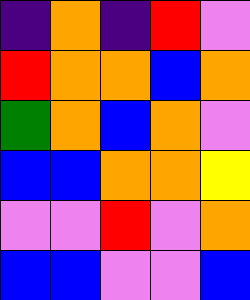[["indigo", "orange", "indigo", "red", "violet"], ["red", "orange", "orange", "blue", "orange"], ["green", "orange", "blue", "orange", "violet"], ["blue", "blue", "orange", "orange", "yellow"], ["violet", "violet", "red", "violet", "orange"], ["blue", "blue", "violet", "violet", "blue"]]